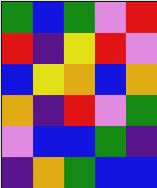[["green", "blue", "green", "violet", "red"], ["red", "indigo", "yellow", "red", "violet"], ["blue", "yellow", "orange", "blue", "orange"], ["orange", "indigo", "red", "violet", "green"], ["violet", "blue", "blue", "green", "indigo"], ["indigo", "orange", "green", "blue", "blue"]]